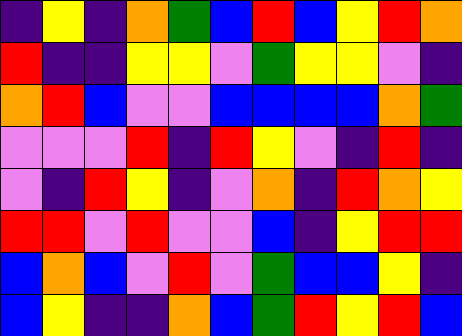[["indigo", "yellow", "indigo", "orange", "green", "blue", "red", "blue", "yellow", "red", "orange"], ["red", "indigo", "indigo", "yellow", "yellow", "violet", "green", "yellow", "yellow", "violet", "indigo"], ["orange", "red", "blue", "violet", "violet", "blue", "blue", "blue", "blue", "orange", "green"], ["violet", "violet", "violet", "red", "indigo", "red", "yellow", "violet", "indigo", "red", "indigo"], ["violet", "indigo", "red", "yellow", "indigo", "violet", "orange", "indigo", "red", "orange", "yellow"], ["red", "red", "violet", "red", "violet", "violet", "blue", "indigo", "yellow", "red", "red"], ["blue", "orange", "blue", "violet", "red", "violet", "green", "blue", "blue", "yellow", "indigo"], ["blue", "yellow", "indigo", "indigo", "orange", "blue", "green", "red", "yellow", "red", "blue"]]